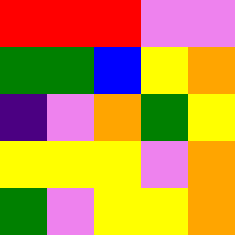[["red", "red", "red", "violet", "violet"], ["green", "green", "blue", "yellow", "orange"], ["indigo", "violet", "orange", "green", "yellow"], ["yellow", "yellow", "yellow", "violet", "orange"], ["green", "violet", "yellow", "yellow", "orange"]]